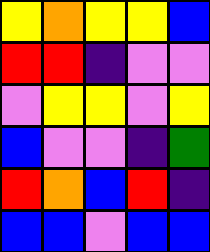[["yellow", "orange", "yellow", "yellow", "blue"], ["red", "red", "indigo", "violet", "violet"], ["violet", "yellow", "yellow", "violet", "yellow"], ["blue", "violet", "violet", "indigo", "green"], ["red", "orange", "blue", "red", "indigo"], ["blue", "blue", "violet", "blue", "blue"]]